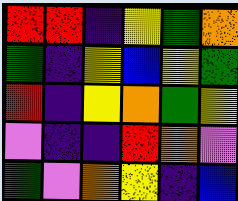[["red", "red", "indigo", "yellow", "green", "orange"], ["green", "indigo", "yellow", "blue", "yellow", "green"], ["red", "indigo", "yellow", "orange", "green", "yellow"], ["violet", "indigo", "indigo", "red", "orange", "violet"], ["green", "violet", "orange", "yellow", "indigo", "blue"]]